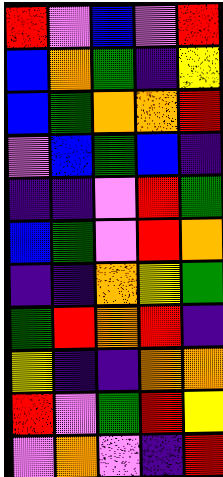[["red", "violet", "blue", "violet", "red"], ["blue", "orange", "green", "indigo", "yellow"], ["blue", "green", "orange", "orange", "red"], ["violet", "blue", "green", "blue", "indigo"], ["indigo", "indigo", "violet", "red", "green"], ["blue", "green", "violet", "red", "orange"], ["indigo", "indigo", "orange", "yellow", "green"], ["green", "red", "orange", "red", "indigo"], ["yellow", "indigo", "indigo", "orange", "orange"], ["red", "violet", "green", "red", "yellow"], ["violet", "orange", "violet", "indigo", "red"]]